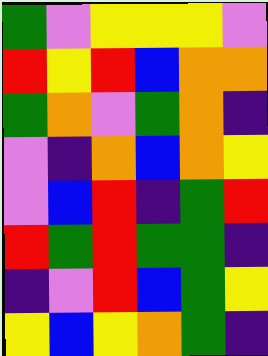[["green", "violet", "yellow", "yellow", "yellow", "violet"], ["red", "yellow", "red", "blue", "orange", "orange"], ["green", "orange", "violet", "green", "orange", "indigo"], ["violet", "indigo", "orange", "blue", "orange", "yellow"], ["violet", "blue", "red", "indigo", "green", "red"], ["red", "green", "red", "green", "green", "indigo"], ["indigo", "violet", "red", "blue", "green", "yellow"], ["yellow", "blue", "yellow", "orange", "green", "indigo"]]